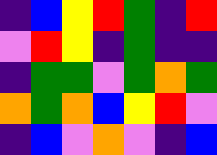[["indigo", "blue", "yellow", "red", "green", "indigo", "red"], ["violet", "red", "yellow", "indigo", "green", "indigo", "indigo"], ["indigo", "green", "green", "violet", "green", "orange", "green"], ["orange", "green", "orange", "blue", "yellow", "red", "violet"], ["indigo", "blue", "violet", "orange", "violet", "indigo", "blue"]]